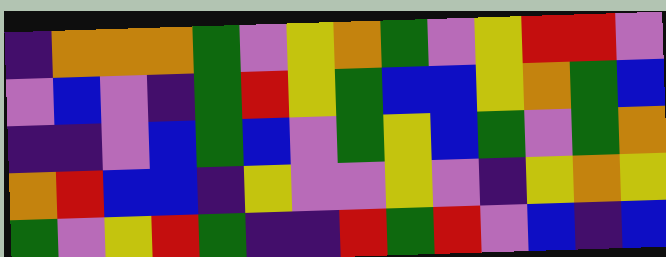[["indigo", "orange", "orange", "orange", "green", "violet", "yellow", "orange", "green", "violet", "yellow", "red", "red", "violet"], ["violet", "blue", "violet", "indigo", "green", "red", "yellow", "green", "blue", "blue", "yellow", "orange", "green", "blue"], ["indigo", "indigo", "violet", "blue", "green", "blue", "violet", "green", "yellow", "blue", "green", "violet", "green", "orange"], ["orange", "red", "blue", "blue", "indigo", "yellow", "violet", "violet", "yellow", "violet", "indigo", "yellow", "orange", "yellow"], ["green", "violet", "yellow", "red", "green", "indigo", "indigo", "red", "green", "red", "violet", "blue", "indigo", "blue"]]